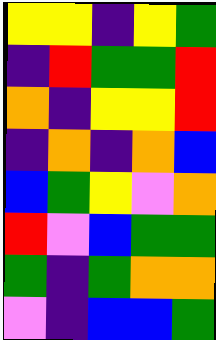[["yellow", "yellow", "indigo", "yellow", "green"], ["indigo", "red", "green", "green", "red"], ["orange", "indigo", "yellow", "yellow", "red"], ["indigo", "orange", "indigo", "orange", "blue"], ["blue", "green", "yellow", "violet", "orange"], ["red", "violet", "blue", "green", "green"], ["green", "indigo", "green", "orange", "orange"], ["violet", "indigo", "blue", "blue", "green"]]